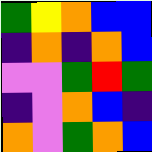[["green", "yellow", "orange", "blue", "blue"], ["indigo", "orange", "indigo", "orange", "blue"], ["violet", "violet", "green", "red", "green"], ["indigo", "violet", "orange", "blue", "indigo"], ["orange", "violet", "green", "orange", "blue"]]